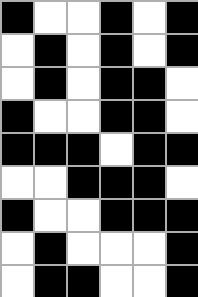[["black", "white", "white", "black", "white", "black"], ["white", "black", "white", "black", "white", "black"], ["white", "black", "white", "black", "black", "white"], ["black", "white", "white", "black", "black", "white"], ["black", "black", "black", "white", "black", "black"], ["white", "white", "black", "black", "black", "white"], ["black", "white", "white", "black", "black", "black"], ["white", "black", "white", "white", "white", "black"], ["white", "black", "black", "white", "white", "black"]]